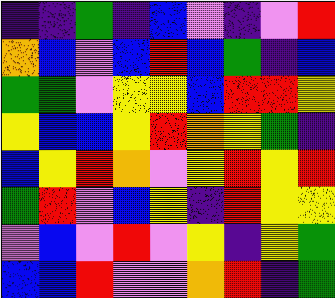[["indigo", "indigo", "green", "indigo", "blue", "violet", "indigo", "violet", "red"], ["orange", "blue", "violet", "blue", "red", "blue", "green", "indigo", "blue"], ["green", "green", "violet", "yellow", "yellow", "blue", "red", "red", "yellow"], ["yellow", "blue", "blue", "yellow", "red", "orange", "yellow", "green", "indigo"], ["blue", "yellow", "red", "orange", "violet", "yellow", "red", "yellow", "red"], ["green", "red", "violet", "blue", "yellow", "indigo", "red", "yellow", "yellow"], ["violet", "blue", "violet", "red", "violet", "yellow", "indigo", "yellow", "green"], ["blue", "blue", "red", "violet", "violet", "orange", "red", "indigo", "green"]]